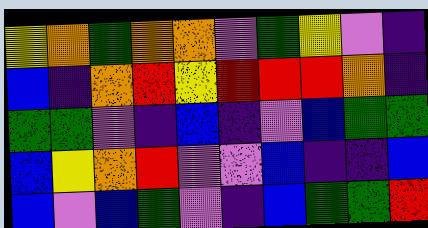[["yellow", "orange", "green", "orange", "orange", "violet", "green", "yellow", "violet", "indigo"], ["blue", "indigo", "orange", "red", "yellow", "red", "red", "red", "orange", "indigo"], ["green", "green", "violet", "indigo", "blue", "indigo", "violet", "blue", "green", "green"], ["blue", "yellow", "orange", "red", "violet", "violet", "blue", "indigo", "indigo", "blue"], ["blue", "violet", "blue", "green", "violet", "indigo", "blue", "green", "green", "red"]]